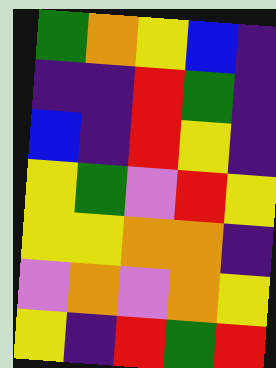[["green", "orange", "yellow", "blue", "indigo"], ["indigo", "indigo", "red", "green", "indigo"], ["blue", "indigo", "red", "yellow", "indigo"], ["yellow", "green", "violet", "red", "yellow"], ["yellow", "yellow", "orange", "orange", "indigo"], ["violet", "orange", "violet", "orange", "yellow"], ["yellow", "indigo", "red", "green", "red"]]